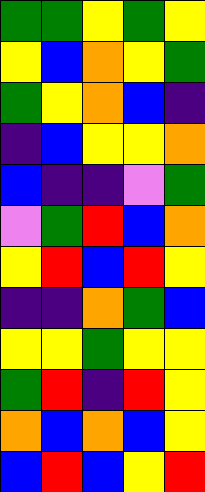[["green", "green", "yellow", "green", "yellow"], ["yellow", "blue", "orange", "yellow", "green"], ["green", "yellow", "orange", "blue", "indigo"], ["indigo", "blue", "yellow", "yellow", "orange"], ["blue", "indigo", "indigo", "violet", "green"], ["violet", "green", "red", "blue", "orange"], ["yellow", "red", "blue", "red", "yellow"], ["indigo", "indigo", "orange", "green", "blue"], ["yellow", "yellow", "green", "yellow", "yellow"], ["green", "red", "indigo", "red", "yellow"], ["orange", "blue", "orange", "blue", "yellow"], ["blue", "red", "blue", "yellow", "red"]]